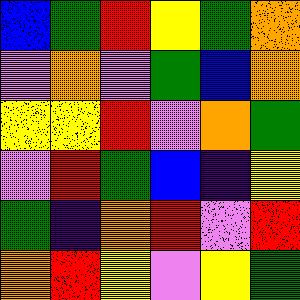[["blue", "green", "red", "yellow", "green", "orange"], ["violet", "orange", "violet", "green", "blue", "orange"], ["yellow", "yellow", "red", "violet", "orange", "green"], ["violet", "red", "green", "blue", "indigo", "yellow"], ["green", "indigo", "orange", "red", "violet", "red"], ["orange", "red", "yellow", "violet", "yellow", "green"]]